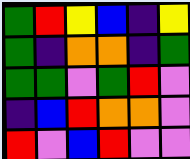[["green", "red", "yellow", "blue", "indigo", "yellow"], ["green", "indigo", "orange", "orange", "indigo", "green"], ["green", "green", "violet", "green", "red", "violet"], ["indigo", "blue", "red", "orange", "orange", "violet"], ["red", "violet", "blue", "red", "violet", "violet"]]